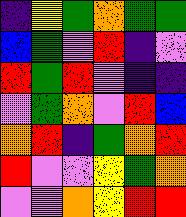[["indigo", "yellow", "green", "orange", "green", "green"], ["blue", "green", "violet", "red", "indigo", "violet"], ["red", "green", "red", "violet", "indigo", "indigo"], ["violet", "green", "orange", "violet", "red", "blue"], ["orange", "red", "indigo", "green", "orange", "red"], ["red", "violet", "violet", "yellow", "green", "orange"], ["violet", "violet", "orange", "yellow", "red", "red"]]